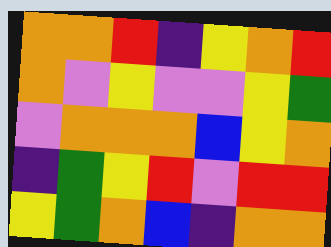[["orange", "orange", "red", "indigo", "yellow", "orange", "red"], ["orange", "violet", "yellow", "violet", "violet", "yellow", "green"], ["violet", "orange", "orange", "orange", "blue", "yellow", "orange"], ["indigo", "green", "yellow", "red", "violet", "red", "red"], ["yellow", "green", "orange", "blue", "indigo", "orange", "orange"]]